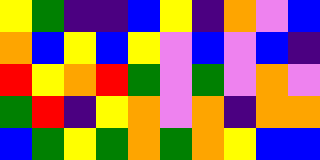[["yellow", "green", "indigo", "indigo", "blue", "yellow", "indigo", "orange", "violet", "blue"], ["orange", "blue", "yellow", "blue", "yellow", "violet", "blue", "violet", "blue", "indigo"], ["red", "yellow", "orange", "red", "green", "violet", "green", "violet", "orange", "violet"], ["green", "red", "indigo", "yellow", "orange", "violet", "orange", "indigo", "orange", "orange"], ["blue", "green", "yellow", "green", "orange", "green", "orange", "yellow", "blue", "blue"]]